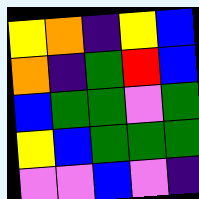[["yellow", "orange", "indigo", "yellow", "blue"], ["orange", "indigo", "green", "red", "blue"], ["blue", "green", "green", "violet", "green"], ["yellow", "blue", "green", "green", "green"], ["violet", "violet", "blue", "violet", "indigo"]]